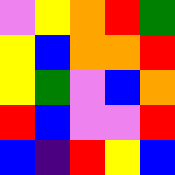[["violet", "yellow", "orange", "red", "green"], ["yellow", "blue", "orange", "orange", "red"], ["yellow", "green", "violet", "blue", "orange"], ["red", "blue", "violet", "violet", "red"], ["blue", "indigo", "red", "yellow", "blue"]]